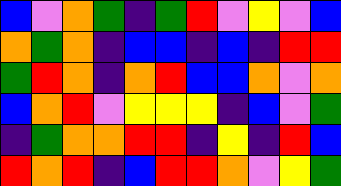[["blue", "violet", "orange", "green", "indigo", "green", "red", "violet", "yellow", "violet", "blue"], ["orange", "green", "orange", "indigo", "blue", "blue", "indigo", "blue", "indigo", "red", "red"], ["green", "red", "orange", "indigo", "orange", "red", "blue", "blue", "orange", "violet", "orange"], ["blue", "orange", "red", "violet", "yellow", "yellow", "yellow", "indigo", "blue", "violet", "green"], ["indigo", "green", "orange", "orange", "red", "red", "indigo", "yellow", "indigo", "red", "blue"], ["red", "orange", "red", "indigo", "blue", "red", "red", "orange", "violet", "yellow", "green"]]